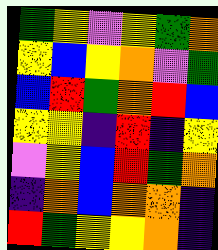[["green", "yellow", "violet", "yellow", "green", "orange"], ["yellow", "blue", "yellow", "orange", "violet", "green"], ["blue", "red", "green", "orange", "red", "blue"], ["yellow", "yellow", "indigo", "red", "indigo", "yellow"], ["violet", "yellow", "blue", "red", "green", "orange"], ["indigo", "orange", "blue", "orange", "orange", "indigo"], ["red", "green", "yellow", "yellow", "orange", "indigo"]]